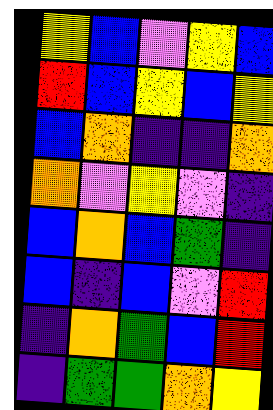[["yellow", "blue", "violet", "yellow", "blue"], ["red", "blue", "yellow", "blue", "yellow"], ["blue", "orange", "indigo", "indigo", "orange"], ["orange", "violet", "yellow", "violet", "indigo"], ["blue", "orange", "blue", "green", "indigo"], ["blue", "indigo", "blue", "violet", "red"], ["indigo", "orange", "green", "blue", "red"], ["indigo", "green", "green", "orange", "yellow"]]